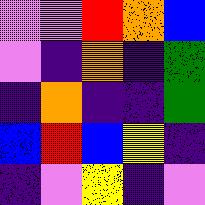[["violet", "violet", "red", "orange", "blue"], ["violet", "indigo", "orange", "indigo", "green"], ["indigo", "orange", "indigo", "indigo", "green"], ["blue", "red", "blue", "yellow", "indigo"], ["indigo", "violet", "yellow", "indigo", "violet"]]